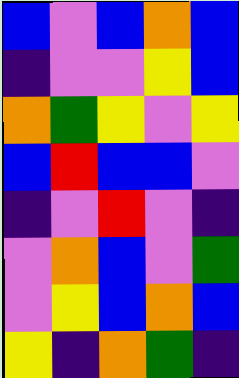[["blue", "violet", "blue", "orange", "blue"], ["indigo", "violet", "violet", "yellow", "blue"], ["orange", "green", "yellow", "violet", "yellow"], ["blue", "red", "blue", "blue", "violet"], ["indigo", "violet", "red", "violet", "indigo"], ["violet", "orange", "blue", "violet", "green"], ["violet", "yellow", "blue", "orange", "blue"], ["yellow", "indigo", "orange", "green", "indigo"]]